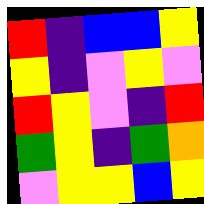[["red", "indigo", "blue", "blue", "yellow"], ["yellow", "indigo", "violet", "yellow", "violet"], ["red", "yellow", "violet", "indigo", "red"], ["green", "yellow", "indigo", "green", "orange"], ["violet", "yellow", "yellow", "blue", "yellow"]]